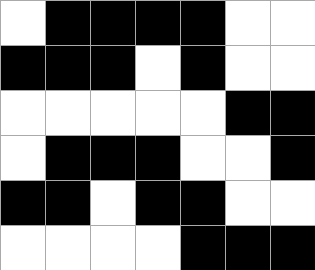[["white", "black", "black", "black", "black", "white", "white"], ["black", "black", "black", "white", "black", "white", "white"], ["white", "white", "white", "white", "white", "black", "black"], ["white", "black", "black", "black", "white", "white", "black"], ["black", "black", "white", "black", "black", "white", "white"], ["white", "white", "white", "white", "black", "black", "black"]]